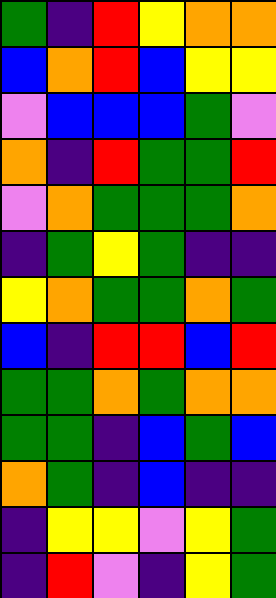[["green", "indigo", "red", "yellow", "orange", "orange"], ["blue", "orange", "red", "blue", "yellow", "yellow"], ["violet", "blue", "blue", "blue", "green", "violet"], ["orange", "indigo", "red", "green", "green", "red"], ["violet", "orange", "green", "green", "green", "orange"], ["indigo", "green", "yellow", "green", "indigo", "indigo"], ["yellow", "orange", "green", "green", "orange", "green"], ["blue", "indigo", "red", "red", "blue", "red"], ["green", "green", "orange", "green", "orange", "orange"], ["green", "green", "indigo", "blue", "green", "blue"], ["orange", "green", "indigo", "blue", "indigo", "indigo"], ["indigo", "yellow", "yellow", "violet", "yellow", "green"], ["indigo", "red", "violet", "indigo", "yellow", "green"]]